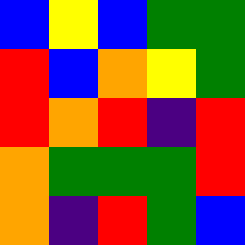[["blue", "yellow", "blue", "green", "green"], ["red", "blue", "orange", "yellow", "green"], ["red", "orange", "red", "indigo", "red"], ["orange", "green", "green", "green", "red"], ["orange", "indigo", "red", "green", "blue"]]